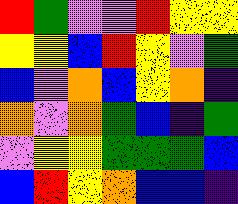[["red", "green", "violet", "violet", "red", "yellow", "yellow"], ["yellow", "yellow", "blue", "red", "yellow", "violet", "green"], ["blue", "violet", "orange", "blue", "yellow", "orange", "indigo"], ["orange", "violet", "orange", "green", "blue", "indigo", "green"], ["violet", "yellow", "yellow", "green", "green", "green", "blue"], ["blue", "red", "yellow", "orange", "blue", "blue", "indigo"]]